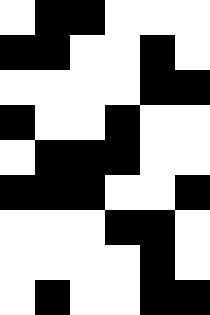[["white", "black", "black", "white", "white", "white"], ["black", "black", "white", "white", "black", "white"], ["white", "white", "white", "white", "black", "black"], ["black", "white", "white", "black", "white", "white"], ["white", "black", "black", "black", "white", "white"], ["black", "black", "black", "white", "white", "black"], ["white", "white", "white", "black", "black", "white"], ["white", "white", "white", "white", "black", "white"], ["white", "black", "white", "white", "black", "black"]]